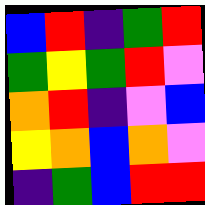[["blue", "red", "indigo", "green", "red"], ["green", "yellow", "green", "red", "violet"], ["orange", "red", "indigo", "violet", "blue"], ["yellow", "orange", "blue", "orange", "violet"], ["indigo", "green", "blue", "red", "red"]]